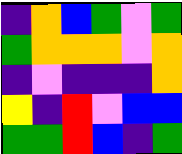[["indigo", "orange", "blue", "green", "violet", "green"], ["green", "orange", "orange", "orange", "violet", "orange"], ["indigo", "violet", "indigo", "indigo", "indigo", "orange"], ["yellow", "indigo", "red", "violet", "blue", "blue"], ["green", "green", "red", "blue", "indigo", "green"]]